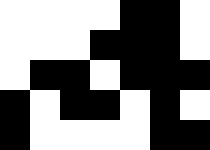[["white", "white", "white", "white", "black", "black", "white"], ["white", "white", "white", "black", "black", "black", "white"], ["white", "black", "black", "white", "black", "black", "black"], ["black", "white", "black", "black", "white", "black", "white"], ["black", "white", "white", "white", "white", "black", "black"]]